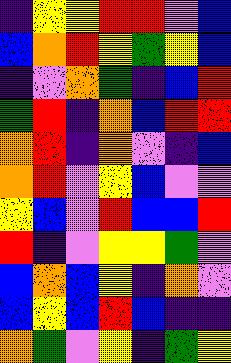[["indigo", "yellow", "yellow", "red", "red", "violet", "blue"], ["blue", "orange", "red", "yellow", "green", "yellow", "blue"], ["indigo", "violet", "orange", "green", "indigo", "blue", "red"], ["green", "red", "indigo", "orange", "blue", "red", "red"], ["orange", "red", "indigo", "orange", "violet", "indigo", "blue"], ["orange", "red", "violet", "yellow", "blue", "violet", "violet"], ["yellow", "blue", "violet", "red", "blue", "blue", "red"], ["red", "indigo", "violet", "yellow", "yellow", "green", "violet"], ["blue", "orange", "blue", "yellow", "indigo", "orange", "violet"], ["blue", "yellow", "blue", "red", "blue", "indigo", "indigo"], ["orange", "green", "violet", "yellow", "indigo", "green", "yellow"]]